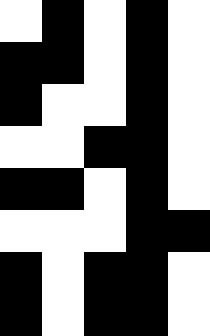[["white", "black", "white", "black", "white"], ["black", "black", "white", "black", "white"], ["black", "white", "white", "black", "white"], ["white", "white", "black", "black", "white"], ["black", "black", "white", "black", "white"], ["white", "white", "white", "black", "black"], ["black", "white", "black", "black", "white"], ["black", "white", "black", "black", "white"]]